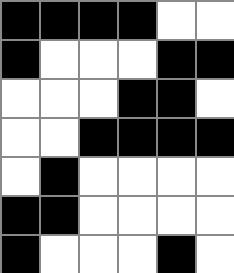[["black", "black", "black", "black", "white", "white"], ["black", "white", "white", "white", "black", "black"], ["white", "white", "white", "black", "black", "white"], ["white", "white", "black", "black", "black", "black"], ["white", "black", "white", "white", "white", "white"], ["black", "black", "white", "white", "white", "white"], ["black", "white", "white", "white", "black", "white"]]